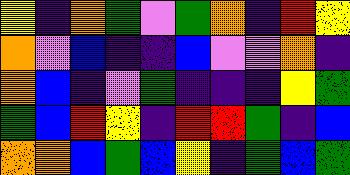[["yellow", "indigo", "orange", "green", "violet", "green", "orange", "indigo", "red", "yellow"], ["orange", "violet", "blue", "indigo", "indigo", "blue", "violet", "violet", "orange", "indigo"], ["orange", "blue", "indigo", "violet", "green", "indigo", "indigo", "indigo", "yellow", "green"], ["green", "blue", "red", "yellow", "indigo", "red", "red", "green", "indigo", "blue"], ["orange", "orange", "blue", "green", "blue", "yellow", "indigo", "green", "blue", "green"]]